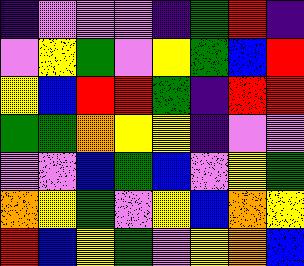[["indigo", "violet", "violet", "violet", "indigo", "green", "red", "indigo"], ["violet", "yellow", "green", "violet", "yellow", "green", "blue", "red"], ["yellow", "blue", "red", "red", "green", "indigo", "red", "red"], ["green", "green", "orange", "yellow", "yellow", "indigo", "violet", "violet"], ["violet", "violet", "blue", "green", "blue", "violet", "yellow", "green"], ["orange", "yellow", "green", "violet", "yellow", "blue", "orange", "yellow"], ["red", "blue", "yellow", "green", "violet", "yellow", "orange", "blue"]]